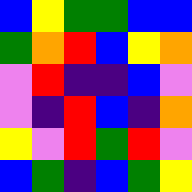[["blue", "yellow", "green", "green", "blue", "blue"], ["green", "orange", "red", "blue", "yellow", "orange"], ["violet", "red", "indigo", "indigo", "blue", "violet"], ["violet", "indigo", "red", "blue", "indigo", "orange"], ["yellow", "violet", "red", "green", "red", "violet"], ["blue", "green", "indigo", "blue", "green", "yellow"]]